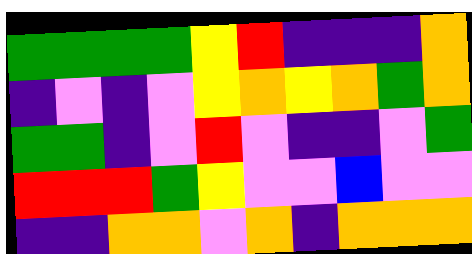[["green", "green", "green", "green", "yellow", "red", "indigo", "indigo", "indigo", "orange"], ["indigo", "violet", "indigo", "violet", "yellow", "orange", "yellow", "orange", "green", "orange"], ["green", "green", "indigo", "violet", "red", "violet", "indigo", "indigo", "violet", "green"], ["red", "red", "red", "green", "yellow", "violet", "violet", "blue", "violet", "violet"], ["indigo", "indigo", "orange", "orange", "violet", "orange", "indigo", "orange", "orange", "orange"]]